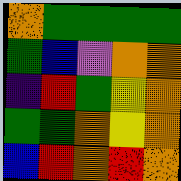[["orange", "green", "green", "green", "green"], ["green", "blue", "violet", "orange", "orange"], ["indigo", "red", "green", "yellow", "orange"], ["green", "green", "orange", "yellow", "orange"], ["blue", "red", "orange", "red", "orange"]]